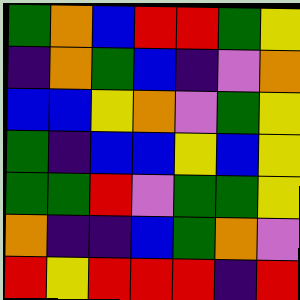[["green", "orange", "blue", "red", "red", "green", "yellow"], ["indigo", "orange", "green", "blue", "indigo", "violet", "orange"], ["blue", "blue", "yellow", "orange", "violet", "green", "yellow"], ["green", "indigo", "blue", "blue", "yellow", "blue", "yellow"], ["green", "green", "red", "violet", "green", "green", "yellow"], ["orange", "indigo", "indigo", "blue", "green", "orange", "violet"], ["red", "yellow", "red", "red", "red", "indigo", "red"]]